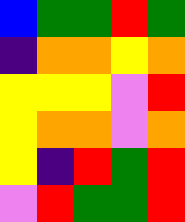[["blue", "green", "green", "red", "green"], ["indigo", "orange", "orange", "yellow", "orange"], ["yellow", "yellow", "yellow", "violet", "red"], ["yellow", "orange", "orange", "violet", "orange"], ["yellow", "indigo", "red", "green", "red"], ["violet", "red", "green", "green", "red"]]